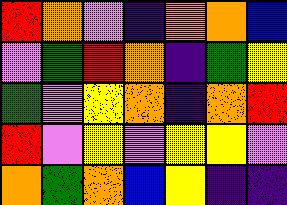[["red", "orange", "violet", "indigo", "orange", "orange", "blue"], ["violet", "green", "red", "orange", "indigo", "green", "yellow"], ["green", "violet", "yellow", "orange", "indigo", "orange", "red"], ["red", "violet", "yellow", "violet", "yellow", "yellow", "violet"], ["orange", "green", "orange", "blue", "yellow", "indigo", "indigo"]]